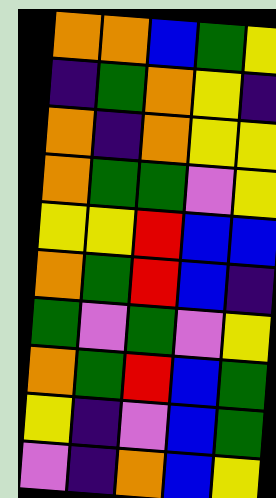[["orange", "orange", "blue", "green", "yellow"], ["indigo", "green", "orange", "yellow", "indigo"], ["orange", "indigo", "orange", "yellow", "yellow"], ["orange", "green", "green", "violet", "yellow"], ["yellow", "yellow", "red", "blue", "blue"], ["orange", "green", "red", "blue", "indigo"], ["green", "violet", "green", "violet", "yellow"], ["orange", "green", "red", "blue", "green"], ["yellow", "indigo", "violet", "blue", "green"], ["violet", "indigo", "orange", "blue", "yellow"]]